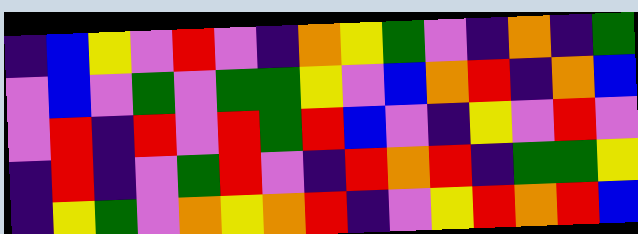[["indigo", "blue", "yellow", "violet", "red", "violet", "indigo", "orange", "yellow", "green", "violet", "indigo", "orange", "indigo", "green"], ["violet", "blue", "violet", "green", "violet", "green", "green", "yellow", "violet", "blue", "orange", "red", "indigo", "orange", "blue"], ["violet", "red", "indigo", "red", "violet", "red", "green", "red", "blue", "violet", "indigo", "yellow", "violet", "red", "violet"], ["indigo", "red", "indigo", "violet", "green", "red", "violet", "indigo", "red", "orange", "red", "indigo", "green", "green", "yellow"], ["indigo", "yellow", "green", "violet", "orange", "yellow", "orange", "red", "indigo", "violet", "yellow", "red", "orange", "red", "blue"]]